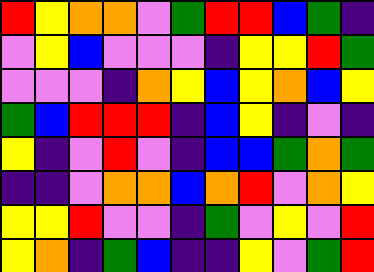[["red", "yellow", "orange", "orange", "violet", "green", "red", "red", "blue", "green", "indigo"], ["violet", "yellow", "blue", "violet", "violet", "violet", "indigo", "yellow", "yellow", "red", "green"], ["violet", "violet", "violet", "indigo", "orange", "yellow", "blue", "yellow", "orange", "blue", "yellow"], ["green", "blue", "red", "red", "red", "indigo", "blue", "yellow", "indigo", "violet", "indigo"], ["yellow", "indigo", "violet", "red", "violet", "indigo", "blue", "blue", "green", "orange", "green"], ["indigo", "indigo", "violet", "orange", "orange", "blue", "orange", "red", "violet", "orange", "yellow"], ["yellow", "yellow", "red", "violet", "violet", "indigo", "green", "violet", "yellow", "violet", "red"], ["yellow", "orange", "indigo", "green", "blue", "indigo", "indigo", "yellow", "violet", "green", "red"]]